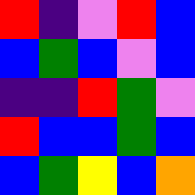[["red", "indigo", "violet", "red", "blue"], ["blue", "green", "blue", "violet", "blue"], ["indigo", "indigo", "red", "green", "violet"], ["red", "blue", "blue", "green", "blue"], ["blue", "green", "yellow", "blue", "orange"]]